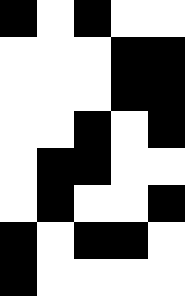[["black", "white", "black", "white", "white"], ["white", "white", "white", "black", "black"], ["white", "white", "white", "black", "black"], ["white", "white", "black", "white", "black"], ["white", "black", "black", "white", "white"], ["white", "black", "white", "white", "black"], ["black", "white", "black", "black", "white"], ["black", "white", "white", "white", "white"]]